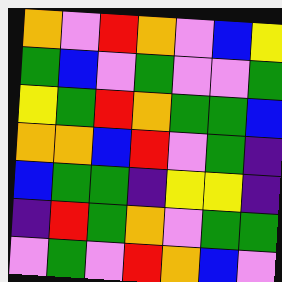[["orange", "violet", "red", "orange", "violet", "blue", "yellow"], ["green", "blue", "violet", "green", "violet", "violet", "green"], ["yellow", "green", "red", "orange", "green", "green", "blue"], ["orange", "orange", "blue", "red", "violet", "green", "indigo"], ["blue", "green", "green", "indigo", "yellow", "yellow", "indigo"], ["indigo", "red", "green", "orange", "violet", "green", "green"], ["violet", "green", "violet", "red", "orange", "blue", "violet"]]